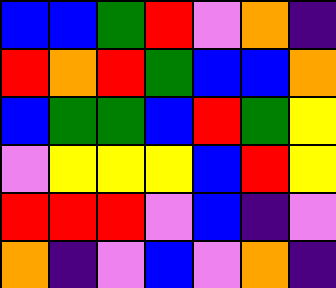[["blue", "blue", "green", "red", "violet", "orange", "indigo"], ["red", "orange", "red", "green", "blue", "blue", "orange"], ["blue", "green", "green", "blue", "red", "green", "yellow"], ["violet", "yellow", "yellow", "yellow", "blue", "red", "yellow"], ["red", "red", "red", "violet", "blue", "indigo", "violet"], ["orange", "indigo", "violet", "blue", "violet", "orange", "indigo"]]